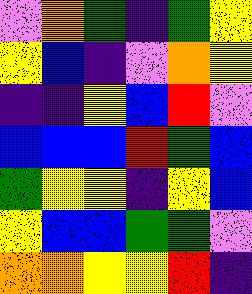[["violet", "orange", "green", "indigo", "green", "yellow"], ["yellow", "blue", "indigo", "violet", "orange", "yellow"], ["indigo", "indigo", "yellow", "blue", "red", "violet"], ["blue", "blue", "blue", "red", "green", "blue"], ["green", "yellow", "yellow", "indigo", "yellow", "blue"], ["yellow", "blue", "blue", "green", "green", "violet"], ["orange", "orange", "yellow", "yellow", "red", "indigo"]]